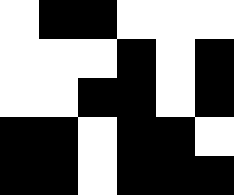[["white", "black", "black", "white", "white", "white"], ["white", "white", "white", "black", "white", "black"], ["white", "white", "black", "black", "white", "black"], ["black", "black", "white", "black", "black", "white"], ["black", "black", "white", "black", "black", "black"]]